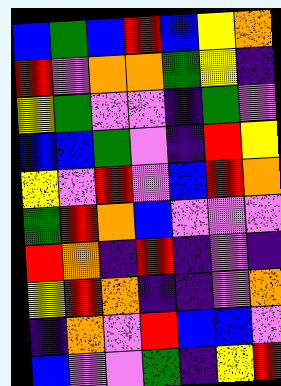[["blue", "green", "blue", "red", "blue", "yellow", "orange"], ["red", "violet", "orange", "orange", "green", "yellow", "indigo"], ["yellow", "green", "violet", "violet", "indigo", "green", "violet"], ["blue", "blue", "green", "violet", "indigo", "red", "yellow"], ["yellow", "violet", "red", "violet", "blue", "red", "orange"], ["green", "red", "orange", "blue", "violet", "violet", "violet"], ["red", "orange", "indigo", "red", "indigo", "violet", "indigo"], ["yellow", "red", "orange", "indigo", "indigo", "violet", "orange"], ["indigo", "orange", "violet", "red", "blue", "blue", "violet"], ["blue", "violet", "violet", "green", "indigo", "yellow", "red"]]